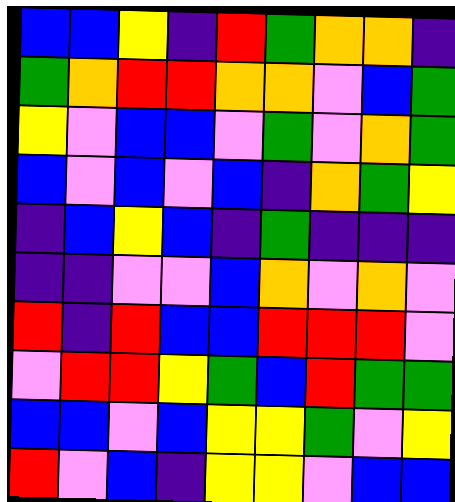[["blue", "blue", "yellow", "indigo", "red", "green", "orange", "orange", "indigo"], ["green", "orange", "red", "red", "orange", "orange", "violet", "blue", "green"], ["yellow", "violet", "blue", "blue", "violet", "green", "violet", "orange", "green"], ["blue", "violet", "blue", "violet", "blue", "indigo", "orange", "green", "yellow"], ["indigo", "blue", "yellow", "blue", "indigo", "green", "indigo", "indigo", "indigo"], ["indigo", "indigo", "violet", "violet", "blue", "orange", "violet", "orange", "violet"], ["red", "indigo", "red", "blue", "blue", "red", "red", "red", "violet"], ["violet", "red", "red", "yellow", "green", "blue", "red", "green", "green"], ["blue", "blue", "violet", "blue", "yellow", "yellow", "green", "violet", "yellow"], ["red", "violet", "blue", "indigo", "yellow", "yellow", "violet", "blue", "blue"]]